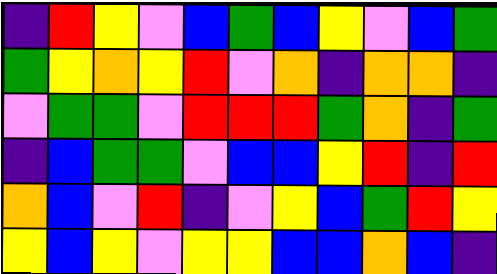[["indigo", "red", "yellow", "violet", "blue", "green", "blue", "yellow", "violet", "blue", "green"], ["green", "yellow", "orange", "yellow", "red", "violet", "orange", "indigo", "orange", "orange", "indigo"], ["violet", "green", "green", "violet", "red", "red", "red", "green", "orange", "indigo", "green"], ["indigo", "blue", "green", "green", "violet", "blue", "blue", "yellow", "red", "indigo", "red"], ["orange", "blue", "violet", "red", "indigo", "violet", "yellow", "blue", "green", "red", "yellow"], ["yellow", "blue", "yellow", "violet", "yellow", "yellow", "blue", "blue", "orange", "blue", "indigo"]]